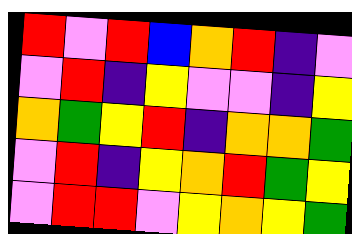[["red", "violet", "red", "blue", "orange", "red", "indigo", "violet"], ["violet", "red", "indigo", "yellow", "violet", "violet", "indigo", "yellow"], ["orange", "green", "yellow", "red", "indigo", "orange", "orange", "green"], ["violet", "red", "indigo", "yellow", "orange", "red", "green", "yellow"], ["violet", "red", "red", "violet", "yellow", "orange", "yellow", "green"]]